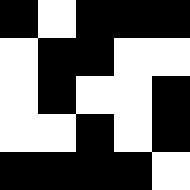[["black", "white", "black", "black", "black"], ["white", "black", "black", "white", "white"], ["white", "black", "white", "white", "black"], ["white", "white", "black", "white", "black"], ["black", "black", "black", "black", "white"]]